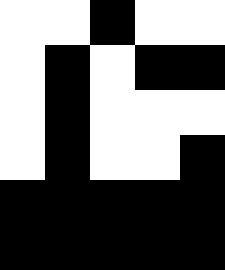[["white", "white", "black", "white", "white"], ["white", "black", "white", "black", "black"], ["white", "black", "white", "white", "white"], ["white", "black", "white", "white", "black"], ["black", "black", "black", "black", "black"], ["black", "black", "black", "black", "black"]]